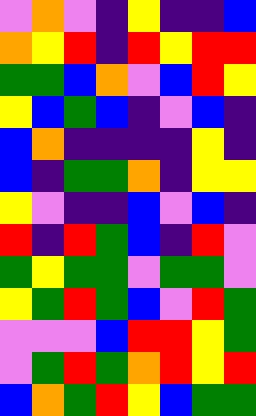[["violet", "orange", "violet", "indigo", "yellow", "indigo", "indigo", "blue"], ["orange", "yellow", "red", "indigo", "red", "yellow", "red", "red"], ["green", "green", "blue", "orange", "violet", "blue", "red", "yellow"], ["yellow", "blue", "green", "blue", "indigo", "violet", "blue", "indigo"], ["blue", "orange", "indigo", "indigo", "indigo", "indigo", "yellow", "indigo"], ["blue", "indigo", "green", "green", "orange", "indigo", "yellow", "yellow"], ["yellow", "violet", "indigo", "indigo", "blue", "violet", "blue", "indigo"], ["red", "indigo", "red", "green", "blue", "indigo", "red", "violet"], ["green", "yellow", "green", "green", "violet", "green", "green", "violet"], ["yellow", "green", "red", "green", "blue", "violet", "red", "green"], ["violet", "violet", "violet", "blue", "red", "red", "yellow", "green"], ["violet", "green", "red", "green", "orange", "red", "yellow", "red"], ["blue", "orange", "green", "red", "yellow", "blue", "green", "green"]]